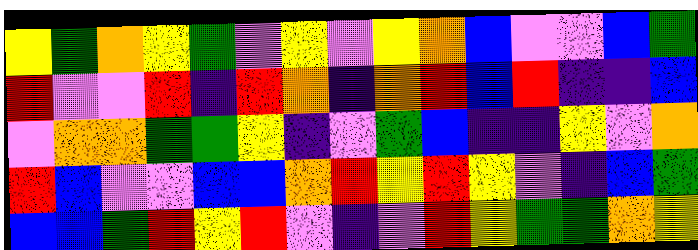[["yellow", "green", "orange", "yellow", "green", "violet", "yellow", "violet", "yellow", "orange", "blue", "violet", "violet", "blue", "green"], ["red", "violet", "violet", "red", "indigo", "red", "orange", "indigo", "orange", "red", "blue", "red", "indigo", "indigo", "blue"], ["violet", "orange", "orange", "green", "green", "yellow", "indigo", "violet", "green", "blue", "indigo", "indigo", "yellow", "violet", "orange"], ["red", "blue", "violet", "violet", "blue", "blue", "orange", "red", "yellow", "red", "yellow", "violet", "indigo", "blue", "green"], ["blue", "blue", "green", "red", "yellow", "red", "violet", "indigo", "violet", "red", "yellow", "green", "green", "orange", "yellow"]]